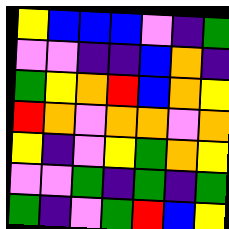[["yellow", "blue", "blue", "blue", "violet", "indigo", "green"], ["violet", "violet", "indigo", "indigo", "blue", "orange", "indigo"], ["green", "yellow", "orange", "red", "blue", "orange", "yellow"], ["red", "orange", "violet", "orange", "orange", "violet", "orange"], ["yellow", "indigo", "violet", "yellow", "green", "orange", "yellow"], ["violet", "violet", "green", "indigo", "green", "indigo", "green"], ["green", "indigo", "violet", "green", "red", "blue", "yellow"]]